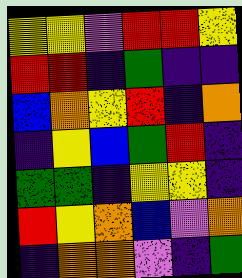[["yellow", "yellow", "violet", "red", "red", "yellow"], ["red", "red", "indigo", "green", "indigo", "indigo"], ["blue", "orange", "yellow", "red", "indigo", "orange"], ["indigo", "yellow", "blue", "green", "red", "indigo"], ["green", "green", "indigo", "yellow", "yellow", "indigo"], ["red", "yellow", "orange", "blue", "violet", "orange"], ["indigo", "orange", "orange", "violet", "indigo", "green"]]